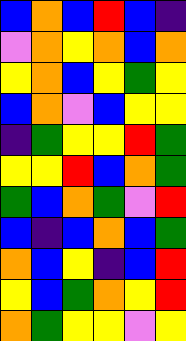[["blue", "orange", "blue", "red", "blue", "indigo"], ["violet", "orange", "yellow", "orange", "blue", "orange"], ["yellow", "orange", "blue", "yellow", "green", "yellow"], ["blue", "orange", "violet", "blue", "yellow", "yellow"], ["indigo", "green", "yellow", "yellow", "red", "green"], ["yellow", "yellow", "red", "blue", "orange", "green"], ["green", "blue", "orange", "green", "violet", "red"], ["blue", "indigo", "blue", "orange", "blue", "green"], ["orange", "blue", "yellow", "indigo", "blue", "red"], ["yellow", "blue", "green", "orange", "yellow", "red"], ["orange", "green", "yellow", "yellow", "violet", "yellow"]]